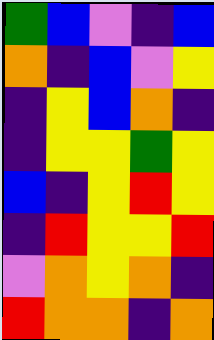[["green", "blue", "violet", "indigo", "blue"], ["orange", "indigo", "blue", "violet", "yellow"], ["indigo", "yellow", "blue", "orange", "indigo"], ["indigo", "yellow", "yellow", "green", "yellow"], ["blue", "indigo", "yellow", "red", "yellow"], ["indigo", "red", "yellow", "yellow", "red"], ["violet", "orange", "yellow", "orange", "indigo"], ["red", "orange", "orange", "indigo", "orange"]]